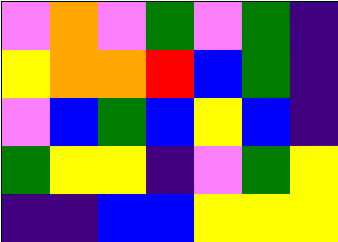[["violet", "orange", "violet", "green", "violet", "green", "indigo"], ["yellow", "orange", "orange", "red", "blue", "green", "indigo"], ["violet", "blue", "green", "blue", "yellow", "blue", "indigo"], ["green", "yellow", "yellow", "indigo", "violet", "green", "yellow"], ["indigo", "indigo", "blue", "blue", "yellow", "yellow", "yellow"]]